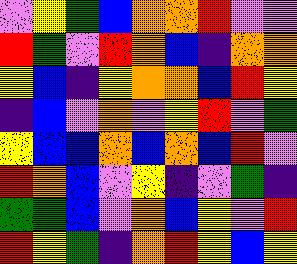[["violet", "yellow", "green", "blue", "orange", "orange", "red", "violet", "violet"], ["red", "green", "violet", "red", "orange", "blue", "indigo", "orange", "orange"], ["yellow", "blue", "indigo", "yellow", "orange", "orange", "blue", "red", "yellow"], ["indigo", "blue", "violet", "orange", "violet", "yellow", "red", "violet", "green"], ["yellow", "blue", "blue", "orange", "blue", "orange", "blue", "red", "violet"], ["red", "orange", "blue", "violet", "yellow", "indigo", "violet", "green", "indigo"], ["green", "green", "blue", "violet", "orange", "blue", "yellow", "violet", "red"], ["red", "yellow", "green", "indigo", "orange", "red", "yellow", "blue", "yellow"]]